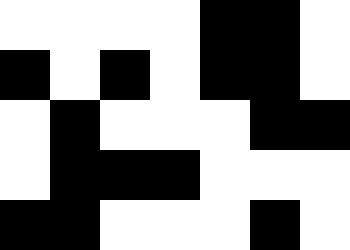[["white", "white", "white", "white", "black", "black", "white"], ["black", "white", "black", "white", "black", "black", "white"], ["white", "black", "white", "white", "white", "black", "black"], ["white", "black", "black", "black", "white", "white", "white"], ["black", "black", "white", "white", "white", "black", "white"]]